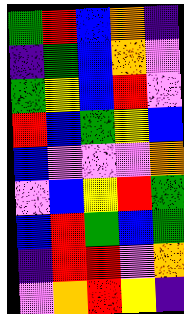[["green", "red", "blue", "orange", "indigo"], ["indigo", "green", "blue", "orange", "violet"], ["green", "yellow", "blue", "red", "violet"], ["red", "blue", "green", "yellow", "blue"], ["blue", "violet", "violet", "violet", "orange"], ["violet", "blue", "yellow", "red", "green"], ["blue", "red", "green", "blue", "green"], ["indigo", "red", "red", "violet", "orange"], ["violet", "orange", "red", "yellow", "indigo"]]